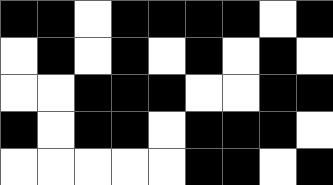[["black", "black", "white", "black", "black", "black", "black", "white", "black"], ["white", "black", "white", "black", "white", "black", "white", "black", "white"], ["white", "white", "black", "black", "black", "white", "white", "black", "black"], ["black", "white", "black", "black", "white", "black", "black", "black", "white"], ["white", "white", "white", "white", "white", "black", "black", "white", "black"]]